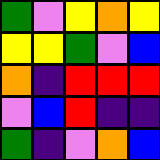[["green", "violet", "yellow", "orange", "yellow"], ["yellow", "yellow", "green", "violet", "blue"], ["orange", "indigo", "red", "red", "red"], ["violet", "blue", "red", "indigo", "indigo"], ["green", "indigo", "violet", "orange", "blue"]]